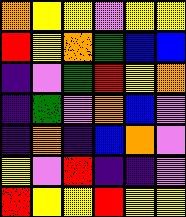[["orange", "yellow", "yellow", "violet", "yellow", "yellow"], ["red", "yellow", "orange", "green", "blue", "blue"], ["indigo", "violet", "green", "red", "yellow", "orange"], ["indigo", "green", "violet", "orange", "blue", "violet"], ["indigo", "orange", "indigo", "blue", "orange", "violet"], ["yellow", "violet", "red", "indigo", "indigo", "violet"], ["red", "yellow", "yellow", "red", "yellow", "yellow"]]